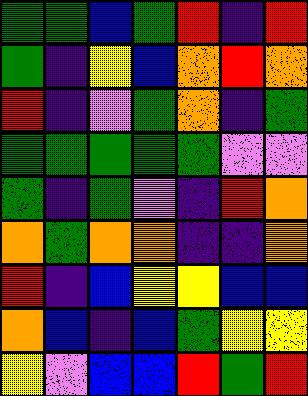[["green", "green", "blue", "green", "red", "indigo", "red"], ["green", "indigo", "yellow", "blue", "orange", "red", "orange"], ["red", "indigo", "violet", "green", "orange", "indigo", "green"], ["green", "green", "green", "green", "green", "violet", "violet"], ["green", "indigo", "green", "violet", "indigo", "red", "orange"], ["orange", "green", "orange", "orange", "indigo", "indigo", "orange"], ["red", "indigo", "blue", "yellow", "yellow", "blue", "blue"], ["orange", "blue", "indigo", "blue", "green", "yellow", "yellow"], ["yellow", "violet", "blue", "blue", "red", "green", "red"]]